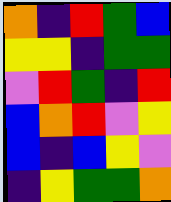[["orange", "indigo", "red", "green", "blue"], ["yellow", "yellow", "indigo", "green", "green"], ["violet", "red", "green", "indigo", "red"], ["blue", "orange", "red", "violet", "yellow"], ["blue", "indigo", "blue", "yellow", "violet"], ["indigo", "yellow", "green", "green", "orange"]]